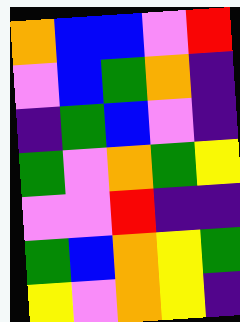[["orange", "blue", "blue", "violet", "red"], ["violet", "blue", "green", "orange", "indigo"], ["indigo", "green", "blue", "violet", "indigo"], ["green", "violet", "orange", "green", "yellow"], ["violet", "violet", "red", "indigo", "indigo"], ["green", "blue", "orange", "yellow", "green"], ["yellow", "violet", "orange", "yellow", "indigo"]]